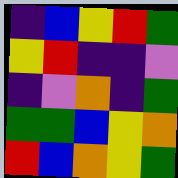[["indigo", "blue", "yellow", "red", "green"], ["yellow", "red", "indigo", "indigo", "violet"], ["indigo", "violet", "orange", "indigo", "green"], ["green", "green", "blue", "yellow", "orange"], ["red", "blue", "orange", "yellow", "green"]]